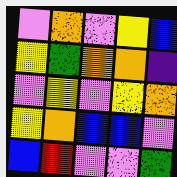[["violet", "orange", "violet", "yellow", "blue"], ["yellow", "green", "orange", "orange", "indigo"], ["violet", "yellow", "violet", "yellow", "orange"], ["yellow", "orange", "blue", "blue", "violet"], ["blue", "red", "violet", "violet", "green"]]